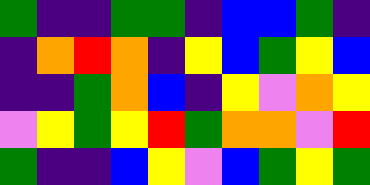[["green", "indigo", "indigo", "green", "green", "indigo", "blue", "blue", "green", "indigo"], ["indigo", "orange", "red", "orange", "indigo", "yellow", "blue", "green", "yellow", "blue"], ["indigo", "indigo", "green", "orange", "blue", "indigo", "yellow", "violet", "orange", "yellow"], ["violet", "yellow", "green", "yellow", "red", "green", "orange", "orange", "violet", "red"], ["green", "indigo", "indigo", "blue", "yellow", "violet", "blue", "green", "yellow", "green"]]